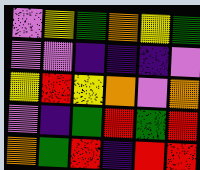[["violet", "yellow", "green", "orange", "yellow", "green"], ["violet", "violet", "indigo", "indigo", "indigo", "violet"], ["yellow", "red", "yellow", "orange", "violet", "orange"], ["violet", "indigo", "green", "red", "green", "red"], ["orange", "green", "red", "indigo", "red", "red"]]